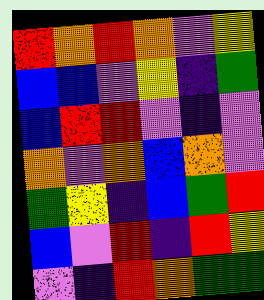[["red", "orange", "red", "orange", "violet", "yellow"], ["blue", "blue", "violet", "yellow", "indigo", "green"], ["blue", "red", "red", "violet", "indigo", "violet"], ["orange", "violet", "orange", "blue", "orange", "violet"], ["green", "yellow", "indigo", "blue", "green", "red"], ["blue", "violet", "red", "indigo", "red", "yellow"], ["violet", "indigo", "red", "orange", "green", "green"]]